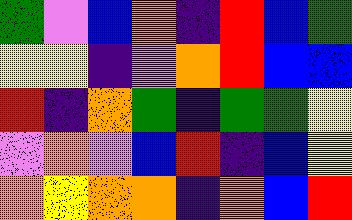[["green", "violet", "blue", "orange", "indigo", "red", "blue", "green"], ["yellow", "yellow", "indigo", "violet", "orange", "red", "blue", "blue"], ["red", "indigo", "orange", "green", "indigo", "green", "green", "yellow"], ["violet", "orange", "violet", "blue", "red", "indigo", "blue", "yellow"], ["orange", "yellow", "orange", "orange", "indigo", "orange", "blue", "red"]]